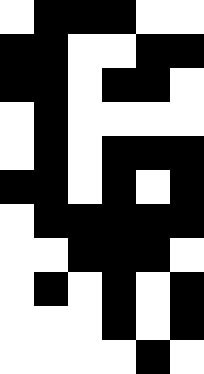[["white", "black", "black", "black", "white", "white"], ["black", "black", "white", "white", "black", "black"], ["black", "black", "white", "black", "black", "white"], ["white", "black", "white", "white", "white", "white"], ["white", "black", "white", "black", "black", "black"], ["black", "black", "white", "black", "white", "black"], ["white", "black", "black", "black", "black", "black"], ["white", "white", "black", "black", "black", "white"], ["white", "black", "white", "black", "white", "black"], ["white", "white", "white", "black", "white", "black"], ["white", "white", "white", "white", "black", "white"]]